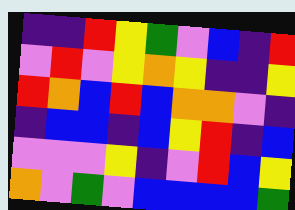[["indigo", "indigo", "red", "yellow", "green", "violet", "blue", "indigo", "red"], ["violet", "red", "violet", "yellow", "orange", "yellow", "indigo", "indigo", "yellow"], ["red", "orange", "blue", "red", "blue", "orange", "orange", "violet", "indigo"], ["indigo", "blue", "blue", "indigo", "blue", "yellow", "red", "indigo", "blue"], ["violet", "violet", "violet", "yellow", "indigo", "violet", "red", "blue", "yellow"], ["orange", "violet", "green", "violet", "blue", "blue", "blue", "blue", "green"]]